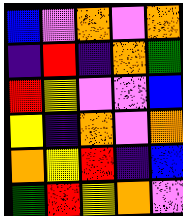[["blue", "violet", "orange", "violet", "orange"], ["indigo", "red", "indigo", "orange", "green"], ["red", "yellow", "violet", "violet", "blue"], ["yellow", "indigo", "orange", "violet", "orange"], ["orange", "yellow", "red", "indigo", "blue"], ["green", "red", "yellow", "orange", "violet"]]